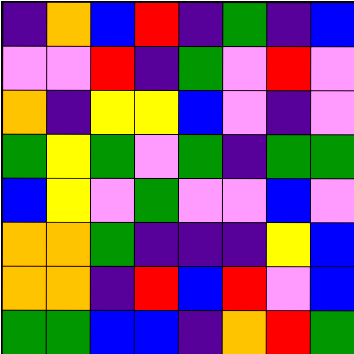[["indigo", "orange", "blue", "red", "indigo", "green", "indigo", "blue"], ["violet", "violet", "red", "indigo", "green", "violet", "red", "violet"], ["orange", "indigo", "yellow", "yellow", "blue", "violet", "indigo", "violet"], ["green", "yellow", "green", "violet", "green", "indigo", "green", "green"], ["blue", "yellow", "violet", "green", "violet", "violet", "blue", "violet"], ["orange", "orange", "green", "indigo", "indigo", "indigo", "yellow", "blue"], ["orange", "orange", "indigo", "red", "blue", "red", "violet", "blue"], ["green", "green", "blue", "blue", "indigo", "orange", "red", "green"]]